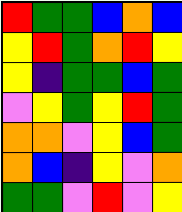[["red", "green", "green", "blue", "orange", "blue"], ["yellow", "red", "green", "orange", "red", "yellow"], ["yellow", "indigo", "green", "green", "blue", "green"], ["violet", "yellow", "green", "yellow", "red", "green"], ["orange", "orange", "violet", "yellow", "blue", "green"], ["orange", "blue", "indigo", "yellow", "violet", "orange"], ["green", "green", "violet", "red", "violet", "yellow"]]